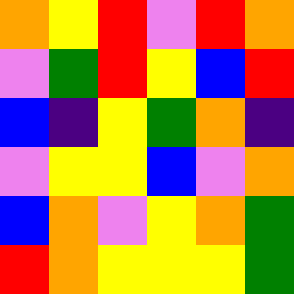[["orange", "yellow", "red", "violet", "red", "orange"], ["violet", "green", "red", "yellow", "blue", "red"], ["blue", "indigo", "yellow", "green", "orange", "indigo"], ["violet", "yellow", "yellow", "blue", "violet", "orange"], ["blue", "orange", "violet", "yellow", "orange", "green"], ["red", "orange", "yellow", "yellow", "yellow", "green"]]